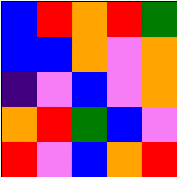[["blue", "red", "orange", "red", "green"], ["blue", "blue", "orange", "violet", "orange"], ["indigo", "violet", "blue", "violet", "orange"], ["orange", "red", "green", "blue", "violet"], ["red", "violet", "blue", "orange", "red"]]